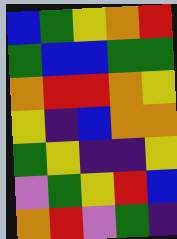[["blue", "green", "yellow", "orange", "red"], ["green", "blue", "blue", "green", "green"], ["orange", "red", "red", "orange", "yellow"], ["yellow", "indigo", "blue", "orange", "orange"], ["green", "yellow", "indigo", "indigo", "yellow"], ["violet", "green", "yellow", "red", "blue"], ["orange", "red", "violet", "green", "indigo"]]